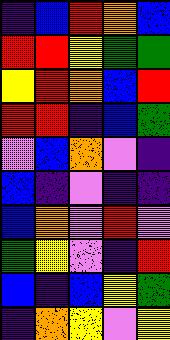[["indigo", "blue", "red", "orange", "blue"], ["red", "red", "yellow", "green", "green"], ["yellow", "red", "orange", "blue", "red"], ["red", "red", "indigo", "blue", "green"], ["violet", "blue", "orange", "violet", "indigo"], ["blue", "indigo", "violet", "indigo", "indigo"], ["blue", "orange", "violet", "red", "violet"], ["green", "yellow", "violet", "indigo", "red"], ["blue", "indigo", "blue", "yellow", "green"], ["indigo", "orange", "yellow", "violet", "yellow"]]